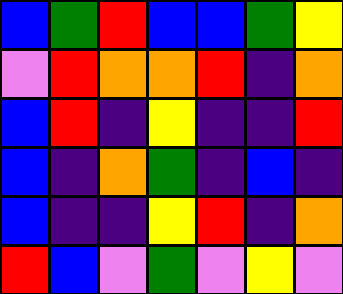[["blue", "green", "red", "blue", "blue", "green", "yellow"], ["violet", "red", "orange", "orange", "red", "indigo", "orange"], ["blue", "red", "indigo", "yellow", "indigo", "indigo", "red"], ["blue", "indigo", "orange", "green", "indigo", "blue", "indigo"], ["blue", "indigo", "indigo", "yellow", "red", "indigo", "orange"], ["red", "blue", "violet", "green", "violet", "yellow", "violet"]]